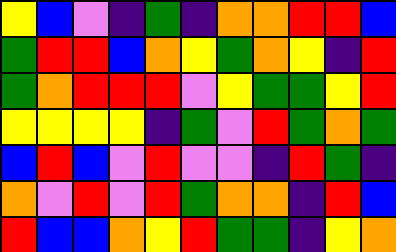[["yellow", "blue", "violet", "indigo", "green", "indigo", "orange", "orange", "red", "red", "blue"], ["green", "red", "red", "blue", "orange", "yellow", "green", "orange", "yellow", "indigo", "red"], ["green", "orange", "red", "red", "red", "violet", "yellow", "green", "green", "yellow", "red"], ["yellow", "yellow", "yellow", "yellow", "indigo", "green", "violet", "red", "green", "orange", "green"], ["blue", "red", "blue", "violet", "red", "violet", "violet", "indigo", "red", "green", "indigo"], ["orange", "violet", "red", "violet", "red", "green", "orange", "orange", "indigo", "red", "blue"], ["red", "blue", "blue", "orange", "yellow", "red", "green", "green", "indigo", "yellow", "orange"]]